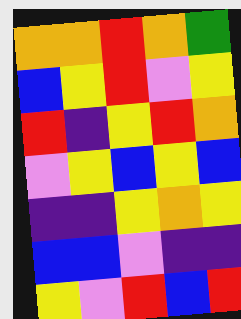[["orange", "orange", "red", "orange", "green"], ["blue", "yellow", "red", "violet", "yellow"], ["red", "indigo", "yellow", "red", "orange"], ["violet", "yellow", "blue", "yellow", "blue"], ["indigo", "indigo", "yellow", "orange", "yellow"], ["blue", "blue", "violet", "indigo", "indigo"], ["yellow", "violet", "red", "blue", "red"]]